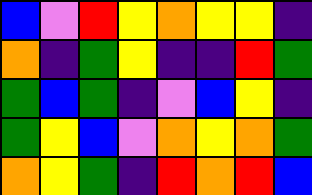[["blue", "violet", "red", "yellow", "orange", "yellow", "yellow", "indigo"], ["orange", "indigo", "green", "yellow", "indigo", "indigo", "red", "green"], ["green", "blue", "green", "indigo", "violet", "blue", "yellow", "indigo"], ["green", "yellow", "blue", "violet", "orange", "yellow", "orange", "green"], ["orange", "yellow", "green", "indigo", "red", "orange", "red", "blue"]]